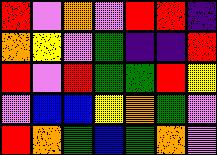[["red", "violet", "orange", "violet", "red", "red", "indigo"], ["orange", "yellow", "violet", "green", "indigo", "indigo", "red"], ["red", "violet", "red", "green", "green", "red", "yellow"], ["violet", "blue", "blue", "yellow", "orange", "green", "violet"], ["red", "orange", "green", "blue", "green", "orange", "violet"]]